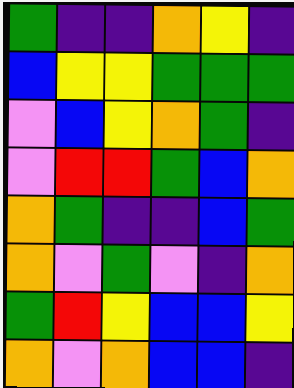[["green", "indigo", "indigo", "orange", "yellow", "indigo"], ["blue", "yellow", "yellow", "green", "green", "green"], ["violet", "blue", "yellow", "orange", "green", "indigo"], ["violet", "red", "red", "green", "blue", "orange"], ["orange", "green", "indigo", "indigo", "blue", "green"], ["orange", "violet", "green", "violet", "indigo", "orange"], ["green", "red", "yellow", "blue", "blue", "yellow"], ["orange", "violet", "orange", "blue", "blue", "indigo"]]